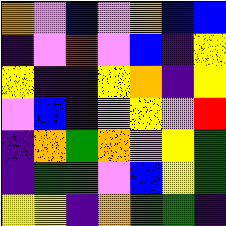[["orange", "violet", "blue", "violet", "orange", "blue", "blue"], ["indigo", "violet", "red", "violet", "blue", "indigo", "yellow"], ["yellow", "indigo", "indigo", "yellow", "orange", "indigo", "yellow"], ["violet", "blue", "indigo", "violet", "yellow", "violet", "red"], ["indigo", "orange", "green", "orange", "violet", "yellow", "green"], ["indigo", "green", "green", "violet", "blue", "yellow", "green"], ["yellow", "yellow", "indigo", "orange", "green", "green", "indigo"]]